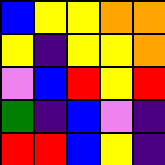[["blue", "yellow", "yellow", "orange", "orange"], ["yellow", "indigo", "yellow", "yellow", "orange"], ["violet", "blue", "red", "yellow", "red"], ["green", "indigo", "blue", "violet", "indigo"], ["red", "red", "blue", "yellow", "indigo"]]